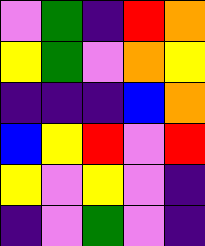[["violet", "green", "indigo", "red", "orange"], ["yellow", "green", "violet", "orange", "yellow"], ["indigo", "indigo", "indigo", "blue", "orange"], ["blue", "yellow", "red", "violet", "red"], ["yellow", "violet", "yellow", "violet", "indigo"], ["indigo", "violet", "green", "violet", "indigo"]]